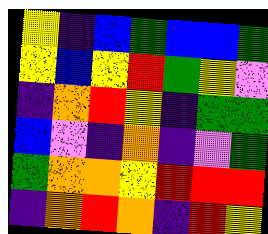[["yellow", "indigo", "blue", "green", "blue", "blue", "green"], ["yellow", "blue", "yellow", "red", "green", "yellow", "violet"], ["indigo", "orange", "red", "yellow", "indigo", "green", "green"], ["blue", "violet", "indigo", "orange", "indigo", "violet", "green"], ["green", "orange", "orange", "yellow", "red", "red", "red"], ["indigo", "orange", "red", "orange", "indigo", "red", "yellow"]]